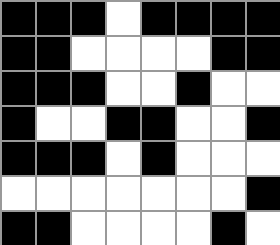[["black", "black", "black", "white", "black", "black", "black", "black"], ["black", "black", "white", "white", "white", "white", "black", "black"], ["black", "black", "black", "white", "white", "black", "white", "white"], ["black", "white", "white", "black", "black", "white", "white", "black"], ["black", "black", "black", "white", "black", "white", "white", "white"], ["white", "white", "white", "white", "white", "white", "white", "black"], ["black", "black", "white", "white", "white", "white", "black", "white"]]